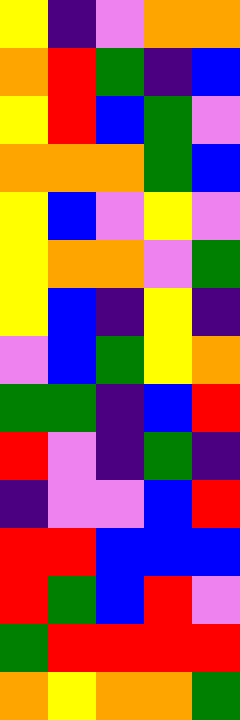[["yellow", "indigo", "violet", "orange", "orange"], ["orange", "red", "green", "indigo", "blue"], ["yellow", "red", "blue", "green", "violet"], ["orange", "orange", "orange", "green", "blue"], ["yellow", "blue", "violet", "yellow", "violet"], ["yellow", "orange", "orange", "violet", "green"], ["yellow", "blue", "indigo", "yellow", "indigo"], ["violet", "blue", "green", "yellow", "orange"], ["green", "green", "indigo", "blue", "red"], ["red", "violet", "indigo", "green", "indigo"], ["indigo", "violet", "violet", "blue", "red"], ["red", "red", "blue", "blue", "blue"], ["red", "green", "blue", "red", "violet"], ["green", "red", "red", "red", "red"], ["orange", "yellow", "orange", "orange", "green"]]